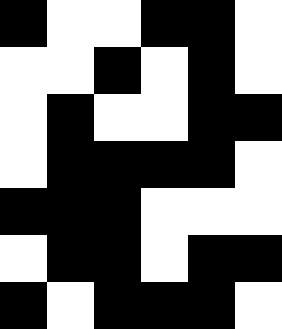[["black", "white", "white", "black", "black", "white"], ["white", "white", "black", "white", "black", "white"], ["white", "black", "white", "white", "black", "black"], ["white", "black", "black", "black", "black", "white"], ["black", "black", "black", "white", "white", "white"], ["white", "black", "black", "white", "black", "black"], ["black", "white", "black", "black", "black", "white"]]